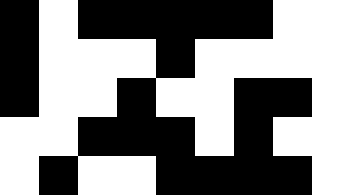[["black", "white", "black", "black", "black", "black", "black", "white", "white"], ["black", "white", "white", "white", "black", "white", "white", "white", "white"], ["black", "white", "white", "black", "white", "white", "black", "black", "white"], ["white", "white", "black", "black", "black", "white", "black", "white", "white"], ["white", "black", "white", "white", "black", "black", "black", "black", "white"]]